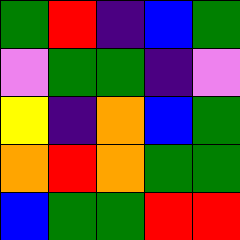[["green", "red", "indigo", "blue", "green"], ["violet", "green", "green", "indigo", "violet"], ["yellow", "indigo", "orange", "blue", "green"], ["orange", "red", "orange", "green", "green"], ["blue", "green", "green", "red", "red"]]